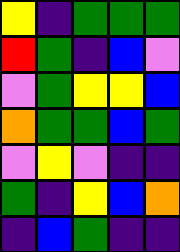[["yellow", "indigo", "green", "green", "green"], ["red", "green", "indigo", "blue", "violet"], ["violet", "green", "yellow", "yellow", "blue"], ["orange", "green", "green", "blue", "green"], ["violet", "yellow", "violet", "indigo", "indigo"], ["green", "indigo", "yellow", "blue", "orange"], ["indigo", "blue", "green", "indigo", "indigo"]]